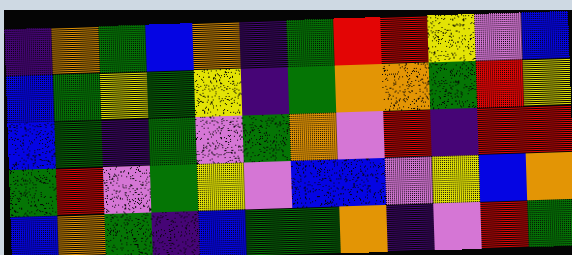[["indigo", "orange", "green", "blue", "orange", "indigo", "green", "red", "red", "yellow", "violet", "blue"], ["blue", "green", "yellow", "green", "yellow", "indigo", "green", "orange", "orange", "green", "red", "yellow"], ["blue", "green", "indigo", "green", "violet", "green", "orange", "violet", "red", "indigo", "red", "red"], ["green", "red", "violet", "green", "yellow", "violet", "blue", "blue", "violet", "yellow", "blue", "orange"], ["blue", "orange", "green", "indigo", "blue", "green", "green", "orange", "indigo", "violet", "red", "green"]]